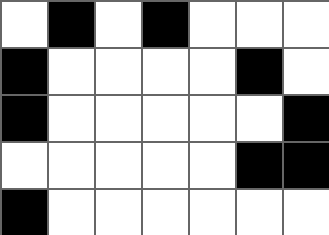[["white", "black", "white", "black", "white", "white", "white"], ["black", "white", "white", "white", "white", "black", "white"], ["black", "white", "white", "white", "white", "white", "black"], ["white", "white", "white", "white", "white", "black", "black"], ["black", "white", "white", "white", "white", "white", "white"]]